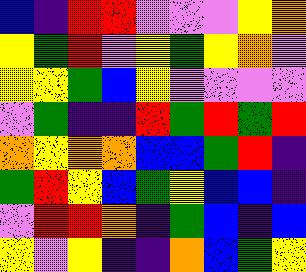[["blue", "indigo", "red", "red", "violet", "violet", "violet", "yellow", "orange"], ["yellow", "green", "red", "violet", "yellow", "green", "yellow", "orange", "violet"], ["yellow", "yellow", "green", "blue", "yellow", "violet", "violet", "violet", "violet"], ["violet", "green", "indigo", "indigo", "red", "green", "red", "green", "red"], ["orange", "yellow", "orange", "orange", "blue", "blue", "green", "red", "indigo"], ["green", "red", "yellow", "blue", "green", "yellow", "blue", "blue", "indigo"], ["violet", "red", "red", "orange", "indigo", "green", "blue", "indigo", "blue"], ["yellow", "violet", "yellow", "indigo", "indigo", "orange", "blue", "green", "yellow"]]